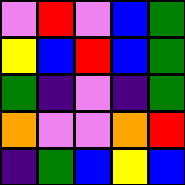[["violet", "red", "violet", "blue", "green"], ["yellow", "blue", "red", "blue", "green"], ["green", "indigo", "violet", "indigo", "green"], ["orange", "violet", "violet", "orange", "red"], ["indigo", "green", "blue", "yellow", "blue"]]